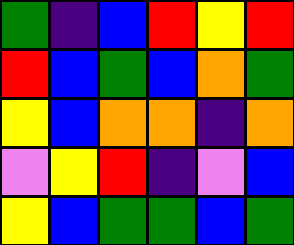[["green", "indigo", "blue", "red", "yellow", "red"], ["red", "blue", "green", "blue", "orange", "green"], ["yellow", "blue", "orange", "orange", "indigo", "orange"], ["violet", "yellow", "red", "indigo", "violet", "blue"], ["yellow", "blue", "green", "green", "blue", "green"]]